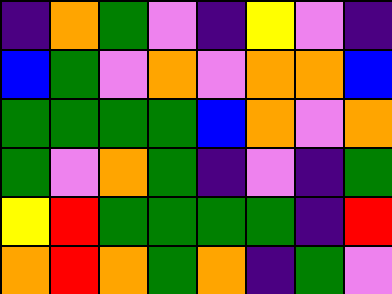[["indigo", "orange", "green", "violet", "indigo", "yellow", "violet", "indigo"], ["blue", "green", "violet", "orange", "violet", "orange", "orange", "blue"], ["green", "green", "green", "green", "blue", "orange", "violet", "orange"], ["green", "violet", "orange", "green", "indigo", "violet", "indigo", "green"], ["yellow", "red", "green", "green", "green", "green", "indigo", "red"], ["orange", "red", "orange", "green", "orange", "indigo", "green", "violet"]]